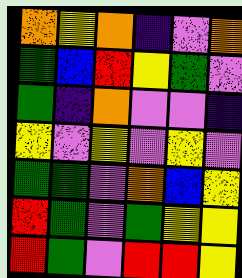[["orange", "yellow", "orange", "indigo", "violet", "orange"], ["green", "blue", "red", "yellow", "green", "violet"], ["green", "indigo", "orange", "violet", "violet", "indigo"], ["yellow", "violet", "yellow", "violet", "yellow", "violet"], ["green", "green", "violet", "orange", "blue", "yellow"], ["red", "green", "violet", "green", "yellow", "yellow"], ["red", "green", "violet", "red", "red", "yellow"]]